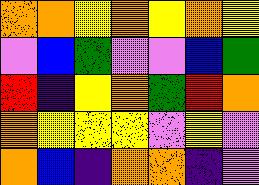[["orange", "orange", "yellow", "orange", "yellow", "orange", "yellow"], ["violet", "blue", "green", "violet", "violet", "blue", "green"], ["red", "indigo", "yellow", "orange", "green", "red", "orange"], ["orange", "yellow", "yellow", "yellow", "violet", "yellow", "violet"], ["orange", "blue", "indigo", "orange", "orange", "indigo", "violet"]]